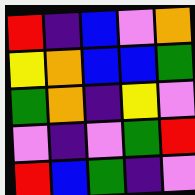[["red", "indigo", "blue", "violet", "orange"], ["yellow", "orange", "blue", "blue", "green"], ["green", "orange", "indigo", "yellow", "violet"], ["violet", "indigo", "violet", "green", "red"], ["red", "blue", "green", "indigo", "violet"]]